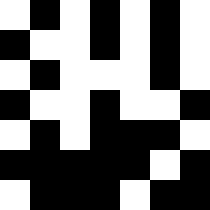[["white", "black", "white", "black", "white", "black", "white"], ["black", "white", "white", "black", "white", "black", "white"], ["white", "black", "white", "white", "white", "black", "white"], ["black", "white", "white", "black", "white", "white", "black"], ["white", "black", "white", "black", "black", "black", "white"], ["black", "black", "black", "black", "black", "white", "black"], ["white", "black", "black", "black", "white", "black", "black"]]